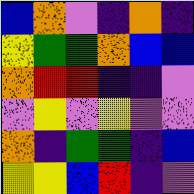[["blue", "orange", "violet", "indigo", "orange", "indigo"], ["yellow", "green", "green", "orange", "blue", "blue"], ["orange", "red", "red", "indigo", "indigo", "violet"], ["violet", "yellow", "violet", "yellow", "violet", "violet"], ["orange", "indigo", "green", "green", "indigo", "blue"], ["yellow", "yellow", "blue", "red", "indigo", "violet"]]